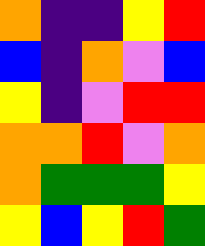[["orange", "indigo", "indigo", "yellow", "red"], ["blue", "indigo", "orange", "violet", "blue"], ["yellow", "indigo", "violet", "red", "red"], ["orange", "orange", "red", "violet", "orange"], ["orange", "green", "green", "green", "yellow"], ["yellow", "blue", "yellow", "red", "green"]]